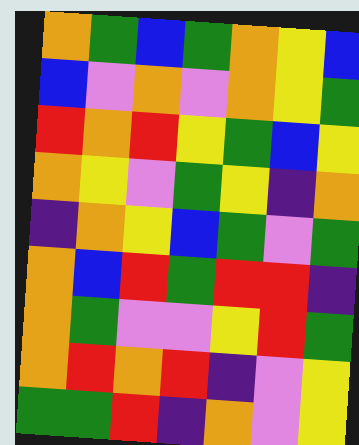[["orange", "green", "blue", "green", "orange", "yellow", "blue"], ["blue", "violet", "orange", "violet", "orange", "yellow", "green"], ["red", "orange", "red", "yellow", "green", "blue", "yellow"], ["orange", "yellow", "violet", "green", "yellow", "indigo", "orange"], ["indigo", "orange", "yellow", "blue", "green", "violet", "green"], ["orange", "blue", "red", "green", "red", "red", "indigo"], ["orange", "green", "violet", "violet", "yellow", "red", "green"], ["orange", "red", "orange", "red", "indigo", "violet", "yellow"], ["green", "green", "red", "indigo", "orange", "violet", "yellow"]]